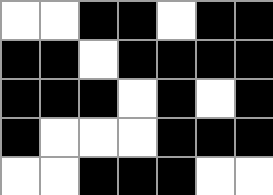[["white", "white", "black", "black", "white", "black", "black"], ["black", "black", "white", "black", "black", "black", "black"], ["black", "black", "black", "white", "black", "white", "black"], ["black", "white", "white", "white", "black", "black", "black"], ["white", "white", "black", "black", "black", "white", "white"]]